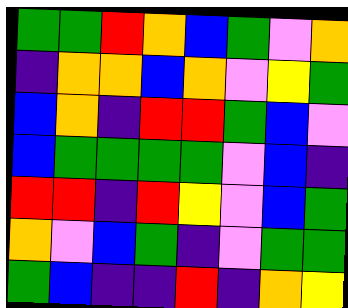[["green", "green", "red", "orange", "blue", "green", "violet", "orange"], ["indigo", "orange", "orange", "blue", "orange", "violet", "yellow", "green"], ["blue", "orange", "indigo", "red", "red", "green", "blue", "violet"], ["blue", "green", "green", "green", "green", "violet", "blue", "indigo"], ["red", "red", "indigo", "red", "yellow", "violet", "blue", "green"], ["orange", "violet", "blue", "green", "indigo", "violet", "green", "green"], ["green", "blue", "indigo", "indigo", "red", "indigo", "orange", "yellow"]]